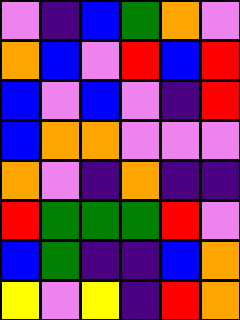[["violet", "indigo", "blue", "green", "orange", "violet"], ["orange", "blue", "violet", "red", "blue", "red"], ["blue", "violet", "blue", "violet", "indigo", "red"], ["blue", "orange", "orange", "violet", "violet", "violet"], ["orange", "violet", "indigo", "orange", "indigo", "indigo"], ["red", "green", "green", "green", "red", "violet"], ["blue", "green", "indigo", "indigo", "blue", "orange"], ["yellow", "violet", "yellow", "indigo", "red", "orange"]]